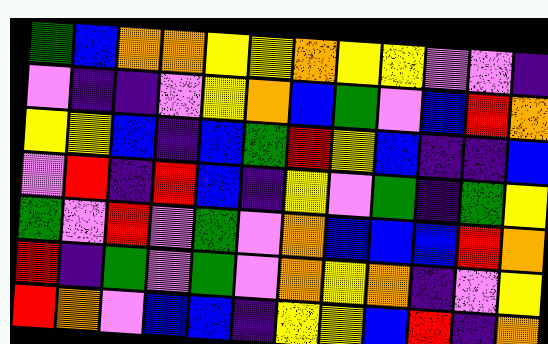[["green", "blue", "orange", "orange", "yellow", "yellow", "orange", "yellow", "yellow", "violet", "violet", "indigo"], ["violet", "indigo", "indigo", "violet", "yellow", "orange", "blue", "green", "violet", "blue", "red", "orange"], ["yellow", "yellow", "blue", "indigo", "blue", "green", "red", "yellow", "blue", "indigo", "indigo", "blue"], ["violet", "red", "indigo", "red", "blue", "indigo", "yellow", "violet", "green", "indigo", "green", "yellow"], ["green", "violet", "red", "violet", "green", "violet", "orange", "blue", "blue", "blue", "red", "orange"], ["red", "indigo", "green", "violet", "green", "violet", "orange", "yellow", "orange", "indigo", "violet", "yellow"], ["red", "orange", "violet", "blue", "blue", "indigo", "yellow", "yellow", "blue", "red", "indigo", "orange"]]